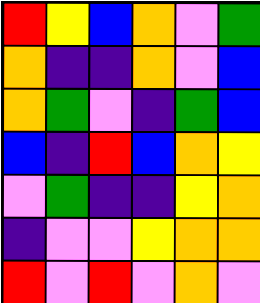[["red", "yellow", "blue", "orange", "violet", "green"], ["orange", "indigo", "indigo", "orange", "violet", "blue"], ["orange", "green", "violet", "indigo", "green", "blue"], ["blue", "indigo", "red", "blue", "orange", "yellow"], ["violet", "green", "indigo", "indigo", "yellow", "orange"], ["indigo", "violet", "violet", "yellow", "orange", "orange"], ["red", "violet", "red", "violet", "orange", "violet"]]